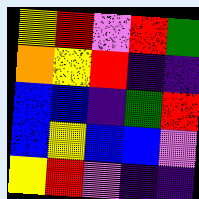[["yellow", "red", "violet", "red", "green"], ["orange", "yellow", "red", "indigo", "indigo"], ["blue", "blue", "indigo", "green", "red"], ["blue", "yellow", "blue", "blue", "violet"], ["yellow", "red", "violet", "indigo", "indigo"]]